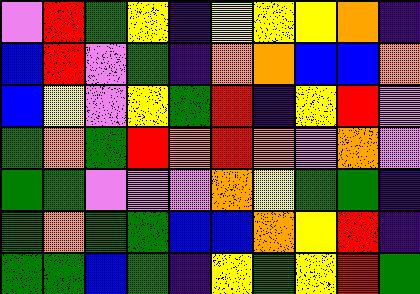[["violet", "red", "green", "yellow", "indigo", "yellow", "yellow", "yellow", "orange", "indigo"], ["blue", "red", "violet", "green", "indigo", "orange", "orange", "blue", "blue", "orange"], ["blue", "yellow", "violet", "yellow", "green", "red", "indigo", "yellow", "red", "violet"], ["green", "orange", "green", "red", "orange", "red", "orange", "violet", "orange", "violet"], ["green", "green", "violet", "violet", "violet", "orange", "yellow", "green", "green", "indigo"], ["green", "orange", "green", "green", "blue", "blue", "orange", "yellow", "red", "indigo"], ["green", "green", "blue", "green", "indigo", "yellow", "green", "yellow", "red", "green"]]